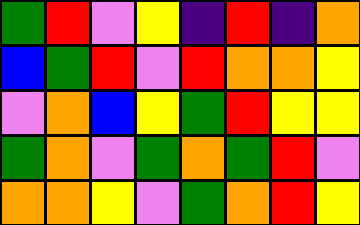[["green", "red", "violet", "yellow", "indigo", "red", "indigo", "orange"], ["blue", "green", "red", "violet", "red", "orange", "orange", "yellow"], ["violet", "orange", "blue", "yellow", "green", "red", "yellow", "yellow"], ["green", "orange", "violet", "green", "orange", "green", "red", "violet"], ["orange", "orange", "yellow", "violet", "green", "orange", "red", "yellow"]]